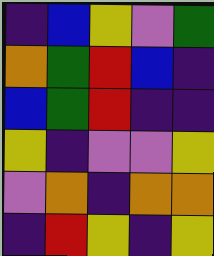[["indigo", "blue", "yellow", "violet", "green"], ["orange", "green", "red", "blue", "indigo"], ["blue", "green", "red", "indigo", "indigo"], ["yellow", "indigo", "violet", "violet", "yellow"], ["violet", "orange", "indigo", "orange", "orange"], ["indigo", "red", "yellow", "indigo", "yellow"]]